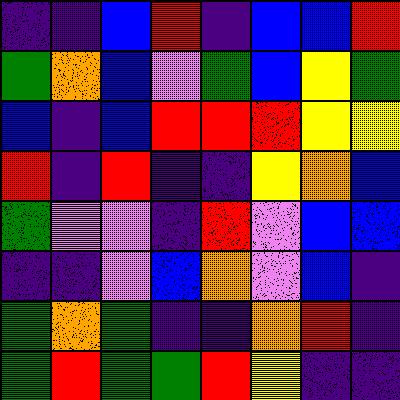[["indigo", "indigo", "blue", "red", "indigo", "blue", "blue", "red"], ["green", "orange", "blue", "violet", "green", "blue", "yellow", "green"], ["blue", "indigo", "blue", "red", "red", "red", "yellow", "yellow"], ["red", "indigo", "red", "indigo", "indigo", "yellow", "orange", "blue"], ["green", "violet", "violet", "indigo", "red", "violet", "blue", "blue"], ["indigo", "indigo", "violet", "blue", "orange", "violet", "blue", "indigo"], ["green", "orange", "green", "indigo", "indigo", "orange", "red", "indigo"], ["green", "red", "green", "green", "red", "yellow", "indigo", "indigo"]]